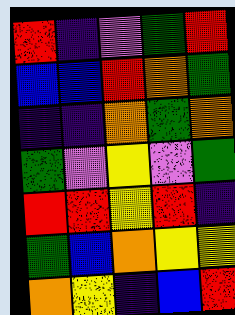[["red", "indigo", "violet", "green", "red"], ["blue", "blue", "red", "orange", "green"], ["indigo", "indigo", "orange", "green", "orange"], ["green", "violet", "yellow", "violet", "green"], ["red", "red", "yellow", "red", "indigo"], ["green", "blue", "orange", "yellow", "yellow"], ["orange", "yellow", "indigo", "blue", "red"]]